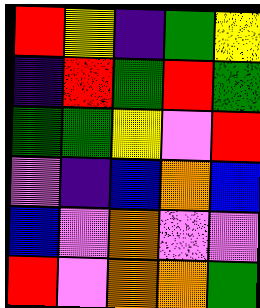[["red", "yellow", "indigo", "green", "yellow"], ["indigo", "red", "green", "red", "green"], ["green", "green", "yellow", "violet", "red"], ["violet", "indigo", "blue", "orange", "blue"], ["blue", "violet", "orange", "violet", "violet"], ["red", "violet", "orange", "orange", "green"]]